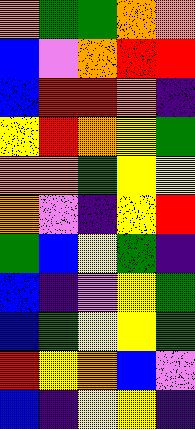[["orange", "green", "green", "orange", "orange"], ["blue", "violet", "orange", "red", "red"], ["blue", "red", "red", "orange", "indigo"], ["yellow", "red", "orange", "yellow", "green"], ["orange", "orange", "green", "yellow", "yellow"], ["orange", "violet", "indigo", "yellow", "red"], ["green", "blue", "yellow", "green", "indigo"], ["blue", "indigo", "violet", "yellow", "green"], ["blue", "green", "yellow", "yellow", "green"], ["red", "yellow", "orange", "blue", "violet"], ["blue", "indigo", "yellow", "yellow", "indigo"]]